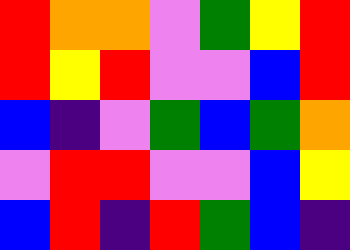[["red", "orange", "orange", "violet", "green", "yellow", "red"], ["red", "yellow", "red", "violet", "violet", "blue", "red"], ["blue", "indigo", "violet", "green", "blue", "green", "orange"], ["violet", "red", "red", "violet", "violet", "blue", "yellow"], ["blue", "red", "indigo", "red", "green", "blue", "indigo"]]